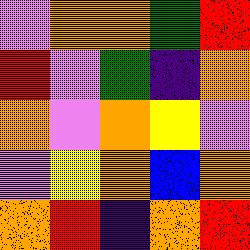[["violet", "orange", "orange", "green", "red"], ["red", "violet", "green", "indigo", "orange"], ["orange", "violet", "orange", "yellow", "violet"], ["violet", "yellow", "orange", "blue", "orange"], ["orange", "red", "indigo", "orange", "red"]]